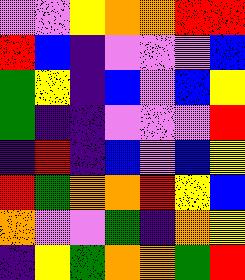[["violet", "violet", "yellow", "orange", "orange", "red", "red"], ["red", "blue", "indigo", "violet", "violet", "violet", "blue"], ["green", "yellow", "indigo", "blue", "violet", "blue", "yellow"], ["green", "indigo", "indigo", "violet", "violet", "violet", "red"], ["indigo", "red", "indigo", "blue", "violet", "blue", "yellow"], ["red", "green", "orange", "orange", "red", "yellow", "blue"], ["orange", "violet", "violet", "green", "indigo", "orange", "yellow"], ["indigo", "yellow", "green", "orange", "orange", "green", "red"]]